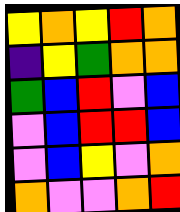[["yellow", "orange", "yellow", "red", "orange"], ["indigo", "yellow", "green", "orange", "orange"], ["green", "blue", "red", "violet", "blue"], ["violet", "blue", "red", "red", "blue"], ["violet", "blue", "yellow", "violet", "orange"], ["orange", "violet", "violet", "orange", "red"]]